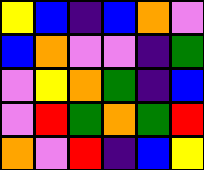[["yellow", "blue", "indigo", "blue", "orange", "violet"], ["blue", "orange", "violet", "violet", "indigo", "green"], ["violet", "yellow", "orange", "green", "indigo", "blue"], ["violet", "red", "green", "orange", "green", "red"], ["orange", "violet", "red", "indigo", "blue", "yellow"]]